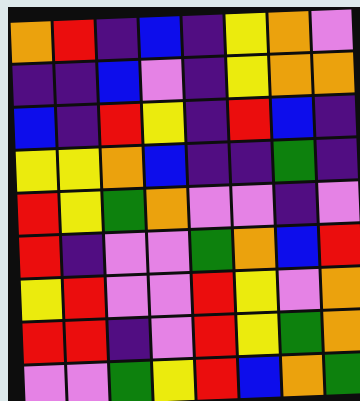[["orange", "red", "indigo", "blue", "indigo", "yellow", "orange", "violet"], ["indigo", "indigo", "blue", "violet", "indigo", "yellow", "orange", "orange"], ["blue", "indigo", "red", "yellow", "indigo", "red", "blue", "indigo"], ["yellow", "yellow", "orange", "blue", "indigo", "indigo", "green", "indigo"], ["red", "yellow", "green", "orange", "violet", "violet", "indigo", "violet"], ["red", "indigo", "violet", "violet", "green", "orange", "blue", "red"], ["yellow", "red", "violet", "violet", "red", "yellow", "violet", "orange"], ["red", "red", "indigo", "violet", "red", "yellow", "green", "orange"], ["violet", "violet", "green", "yellow", "red", "blue", "orange", "green"]]